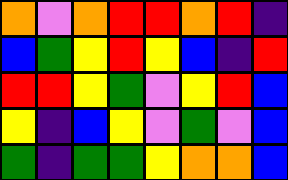[["orange", "violet", "orange", "red", "red", "orange", "red", "indigo"], ["blue", "green", "yellow", "red", "yellow", "blue", "indigo", "red"], ["red", "red", "yellow", "green", "violet", "yellow", "red", "blue"], ["yellow", "indigo", "blue", "yellow", "violet", "green", "violet", "blue"], ["green", "indigo", "green", "green", "yellow", "orange", "orange", "blue"]]